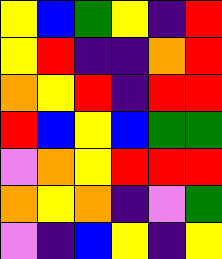[["yellow", "blue", "green", "yellow", "indigo", "red"], ["yellow", "red", "indigo", "indigo", "orange", "red"], ["orange", "yellow", "red", "indigo", "red", "red"], ["red", "blue", "yellow", "blue", "green", "green"], ["violet", "orange", "yellow", "red", "red", "red"], ["orange", "yellow", "orange", "indigo", "violet", "green"], ["violet", "indigo", "blue", "yellow", "indigo", "yellow"]]